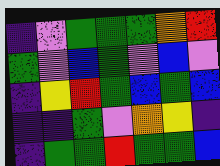[["indigo", "violet", "green", "green", "green", "orange", "red"], ["green", "violet", "blue", "green", "violet", "blue", "violet"], ["indigo", "yellow", "red", "green", "blue", "green", "blue"], ["indigo", "indigo", "green", "violet", "orange", "yellow", "indigo"], ["indigo", "green", "green", "red", "green", "green", "blue"]]